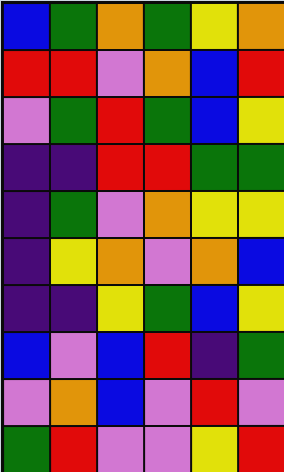[["blue", "green", "orange", "green", "yellow", "orange"], ["red", "red", "violet", "orange", "blue", "red"], ["violet", "green", "red", "green", "blue", "yellow"], ["indigo", "indigo", "red", "red", "green", "green"], ["indigo", "green", "violet", "orange", "yellow", "yellow"], ["indigo", "yellow", "orange", "violet", "orange", "blue"], ["indigo", "indigo", "yellow", "green", "blue", "yellow"], ["blue", "violet", "blue", "red", "indigo", "green"], ["violet", "orange", "blue", "violet", "red", "violet"], ["green", "red", "violet", "violet", "yellow", "red"]]